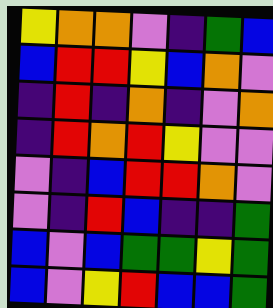[["yellow", "orange", "orange", "violet", "indigo", "green", "blue"], ["blue", "red", "red", "yellow", "blue", "orange", "violet"], ["indigo", "red", "indigo", "orange", "indigo", "violet", "orange"], ["indigo", "red", "orange", "red", "yellow", "violet", "violet"], ["violet", "indigo", "blue", "red", "red", "orange", "violet"], ["violet", "indigo", "red", "blue", "indigo", "indigo", "green"], ["blue", "violet", "blue", "green", "green", "yellow", "green"], ["blue", "violet", "yellow", "red", "blue", "blue", "green"]]